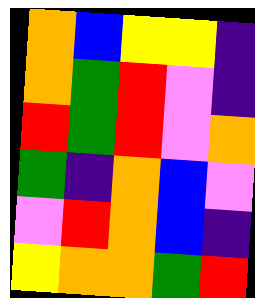[["orange", "blue", "yellow", "yellow", "indigo"], ["orange", "green", "red", "violet", "indigo"], ["red", "green", "red", "violet", "orange"], ["green", "indigo", "orange", "blue", "violet"], ["violet", "red", "orange", "blue", "indigo"], ["yellow", "orange", "orange", "green", "red"]]